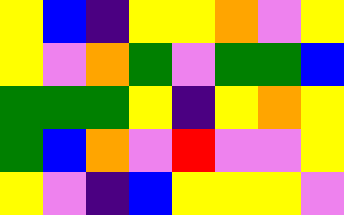[["yellow", "blue", "indigo", "yellow", "yellow", "orange", "violet", "yellow"], ["yellow", "violet", "orange", "green", "violet", "green", "green", "blue"], ["green", "green", "green", "yellow", "indigo", "yellow", "orange", "yellow"], ["green", "blue", "orange", "violet", "red", "violet", "violet", "yellow"], ["yellow", "violet", "indigo", "blue", "yellow", "yellow", "yellow", "violet"]]